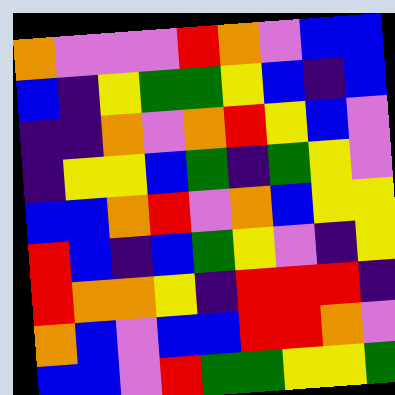[["orange", "violet", "violet", "violet", "red", "orange", "violet", "blue", "blue"], ["blue", "indigo", "yellow", "green", "green", "yellow", "blue", "indigo", "blue"], ["indigo", "indigo", "orange", "violet", "orange", "red", "yellow", "blue", "violet"], ["indigo", "yellow", "yellow", "blue", "green", "indigo", "green", "yellow", "violet"], ["blue", "blue", "orange", "red", "violet", "orange", "blue", "yellow", "yellow"], ["red", "blue", "indigo", "blue", "green", "yellow", "violet", "indigo", "yellow"], ["red", "orange", "orange", "yellow", "indigo", "red", "red", "red", "indigo"], ["orange", "blue", "violet", "blue", "blue", "red", "red", "orange", "violet"], ["blue", "blue", "violet", "red", "green", "green", "yellow", "yellow", "green"]]